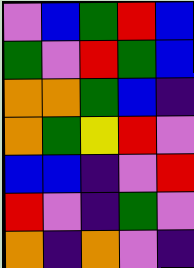[["violet", "blue", "green", "red", "blue"], ["green", "violet", "red", "green", "blue"], ["orange", "orange", "green", "blue", "indigo"], ["orange", "green", "yellow", "red", "violet"], ["blue", "blue", "indigo", "violet", "red"], ["red", "violet", "indigo", "green", "violet"], ["orange", "indigo", "orange", "violet", "indigo"]]